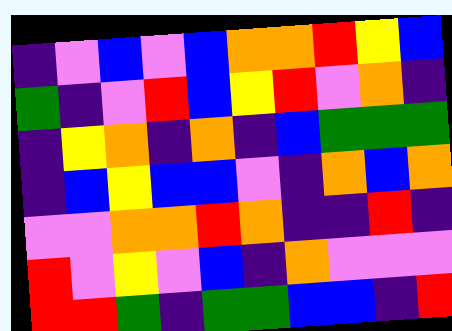[["indigo", "violet", "blue", "violet", "blue", "orange", "orange", "red", "yellow", "blue"], ["green", "indigo", "violet", "red", "blue", "yellow", "red", "violet", "orange", "indigo"], ["indigo", "yellow", "orange", "indigo", "orange", "indigo", "blue", "green", "green", "green"], ["indigo", "blue", "yellow", "blue", "blue", "violet", "indigo", "orange", "blue", "orange"], ["violet", "violet", "orange", "orange", "red", "orange", "indigo", "indigo", "red", "indigo"], ["red", "violet", "yellow", "violet", "blue", "indigo", "orange", "violet", "violet", "violet"], ["red", "red", "green", "indigo", "green", "green", "blue", "blue", "indigo", "red"]]